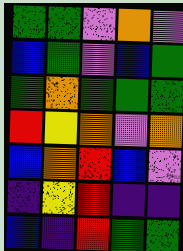[["green", "green", "violet", "orange", "violet"], ["blue", "green", "violet", "blue", "green"], ["green", "orange", "green", "green", "green"], ["red", "yellow", "orange", "violet", "orange"], ["blue", "orange", "red", "blue", "violet"], ["indigo", "yellow", "red", "indigo", "indigo"], ["blue", "indigo", "red", "green", "green"]]